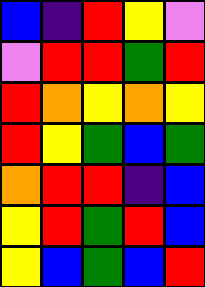[["blue", "indigo", "red", "yellow", "violet"], ["violet", "red", "red", "green", "red"], ["red", "orange", "yellow", "orange", "yellow"], ["red", "yellow", "green", "blue", "green"], ["orange", "red", "red", "indigo", "blue"], ["yellow", "red", "green", "red", "blue"], ["yellow", "blue", "green", "blue", "red"]]